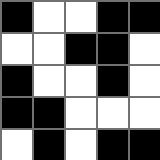[["black", "white", "white", "black", "black"], ["white", "white", "black", "black", "white"], ["black", "white", "white", "black", "white"], ["black", "black", "white", "white", "white"], ["white", "black", "white", "black", "black"]]